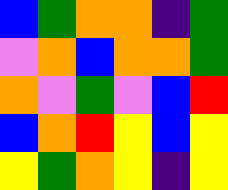[["blue", "green", "orange", "orange", "indigo", "green"], ["violet", "orange", "blue", "orange", "orange", "green"], ["orange", "violet", "green", "violet", "blue", "red"], ["blue", "orange", "red", "yellow", "blue", "yellow"], ["yellow", "green", "orange", "yellow", "indigo", "yellow"]]